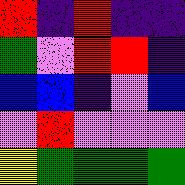[["red", "indigo", "red", "indigo", "indigo"], ["green", "violet", "red", "red", "indigo"], ["blue", "blue", "indigo", "violet", "blue"], ["violet", "red", "violet", "violet", "violet"], ["yellow", "green", "green", "green", "green"]]